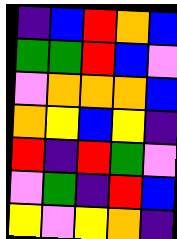[["indigo", "blue", "red", "orange", "blue"], ["green", "green", "red", "blue", "violet"], ["violet", "orange", "orange", "orange", "blue"], ["orange", "yellow", "blue", "yellow", "indigo"], ["red", "indigo", "red", "green", "violet"], ["violet", "green", "indigo", "red", "blue"], ["yellow", "violet", "yellow", "orange", "indigo"]]